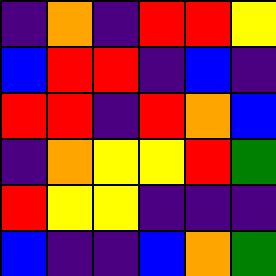[["indigo", "orange", "indigo", "red", "red", "yellow"], ["blue", "red", "red", "indigo", "blue", "indigo"], ["red", "red", "indigo", "red", "orange", "blue"], ["indigo", "orange", "yellow", "yellow", "red", "green"], ["red", "yellow", "yellow", "indigo", "indigo", "indigo"], ["blue", "indigo", "indigo", "blue", "orange", "green"]]